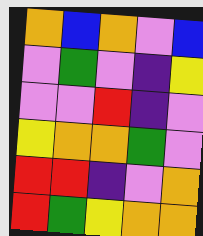[["orange", "blue", "orange", "violet", "blue"], ["violet", "green", "violet", "indigo", "yellow"], ["violet", "violet", "red", "indigo", "violet"], ["yellow", "orange", "orange", "green", "violet"], ["red", "red", "indigo", "violet", "orange"], ["red", "green", "yellow", "orange", "orange"]]